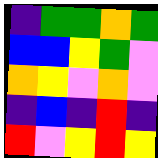[["indigo", "green", "green", "orange", "green"], ["blue", "blue", "yellow", "green", "violet"], ["orange", "yellow", "violet", "orange", "violet"], ["indigo", "blue", "indigo", "red", "indigo"], ["red", "violet", "yellow", "red", "yellow"]]